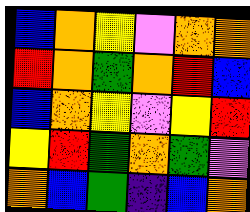[["blue", "orange", "yellow", "violet", "orange", "orange"], ["red", "orange", "green", "orange", "red", "blue"], ["blue", "orange", "yellow", "violet", "yellow", "red"], ["yellow", "red", "green", "orange", "green", "violet"], ["orange", "blue", "green", "indigo", "blue", "orange"]]